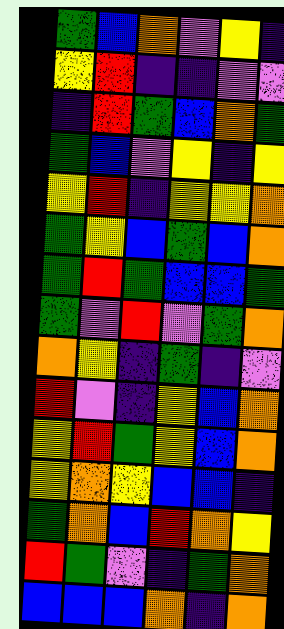[["green", "blue", "orange", "violet", "yellow", "indigo"], ["yellow", "red", "indigo", "indigo", "violet", "violet"], ["indigo", "red", "green", "blue", "orange", "green"], ["green", "blue", "violet", "yellow", "indigo", "yellow"], ["yellow", "red", "indigo", "yellow", "yellow", "orange"], ["green", "yellow", "blue", "green", "blue", "orange"], ["green", "red", "green", "blue", "blue", "green"], ["green", "violet", "red", "violet", "green", "orange"], ["orange", "yellow", "indigo", "green", "indigo", "violet"], ["red", "violet", "indigo", "yellow", "blue", "orange"], ["yellow", "red", "green", "yellow", "blue", "orange"], ["yellow", "orange", "yellow", "blue", "blue", "indigo"], ["green", "orange", "blue", "red", "orange", "yellow"], ["red", "green", "violet", "indigo", "green", "orange"], ["blue", "blue", "blue", "orange", "indigo", "orange"]]